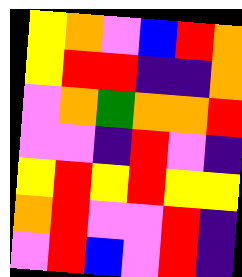[["yellow", "orange", "violet", "blue", "red", "orange"], ["yellow", "red", "red", "indigo", "indigo", "orange"], ["violet", "orange", "green", "orange", "orange", "red"], ["violet", "violet", "indigo", "red", "violet", "indigo"], ["yellow", "red", "yellow", "red", "yellow", "yellow"], ["orange", "red", "violet", "violet", "red", "indigo"], ["violet", "red", "blue", "violet", "red", "indigo"]]